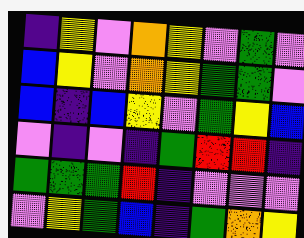[["indigo", "yellow", "violet", "orange", "yellow", "violet", "green", "violet"], ["blue", "yellow", "violet", "orange", "yellow", "green", "green", "violet"], ["blue", "indigo", "blue", "yellow", "violet", "green", "yellow", "blue"], ["violet", "indigo", "violet", "indigo", "green", "red", "red", "indigo"], ["green", "green", "green", "red", "indigo", "violet", "violet", "violet"], ["violet", "yellow", "green", "blue", "indigo", "green", "orange", "yellow"]]